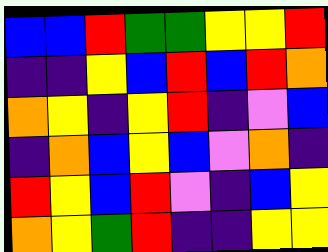[["blue", "blue", "red", "green", "green", "yellow", "yellow", "red"], ["indigo", "indigo", "yellow", "blue", "red", "blue", "red", "orange"], ["orange", "yellow", "indigo", "yellow", "red", "indigo", "violet", "blue"], ["indigo", "orange", "blue", "yellow", "blue", "violet", "orange", "indigo"], ["red", "yellow", "blue", "red", "violet", "indigo", "blue", "yellow"], ["orange", "yellow", "green", "red", "indigo", "indigo", "yellow", "yellow"]]